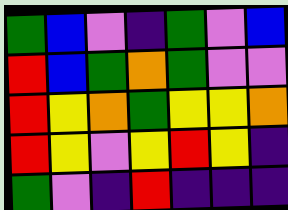[["green", "blue", "violet", "indigo", "green", "violet", "blue"], ["red", "blue", "green", "orange", "green", "violet", "violet"], ["red", "yellow", "orange", "green", "yellow", "yellow", "orange"], ["red", "yellow", "violet", "yellow", "red", "yellow", "indigo"], ["green", "violet", "indigo", "red", "indigo", "indigo", "indigo"]]